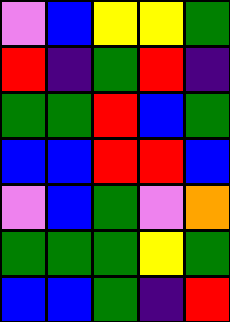[["violet", "blue", "yellow", "yellow", "green"], ["red", "indigo", "green", "red", "indigo"], ["green", "green", "red", "blue", "green"], ["blue", "blue", "red", "red", "blue"], ["violet", "blue", "green", "violet", "orange"], ["green", "green", "green", "yellow", "green"], ["blue", "blue", "green", "indigo", "red"]]